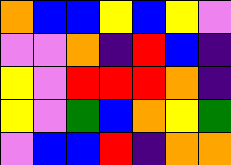[["orange", "blue", "blue", "yellow", "blue", "yellow", "violet"], ["violet", "violet", "orange", "indigo", "red", "blue", "indigo"], ["yellow", "violet", "red", "red", "red", "orange", "indigo"], ["yellow", "violet", "green", "blue", "orange", "yellow", "green"], ["violet", "blue", "blue", "red", "indigo", "orange", "orange"]]